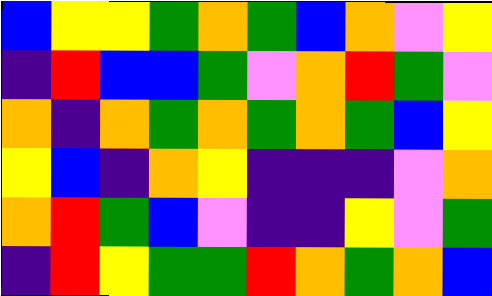[["blue", "yellow", "yellow", "green", "orange", "green", "blue", "orange", "violet", "yellow"], ["indigo", "red", "blue", "blue", "green", "violet", "orange", "red", "green", "violet"], ["orange", "indigo", "orange", "green", "orange", "green", "orange", "green", "blue", "yellow"], ["yellow", "blue", "indigo", "orange", "yellow", "indigo", "indigo", "indigo", "violet", "orange"], ["orange", "red", "green", "blue", "violet", "indigo", "indigo", "yellow", "violet", "green"], ["indigo", "red", "yellow", "green", "green", "red", "orange", "green", "orange", "blue"]]